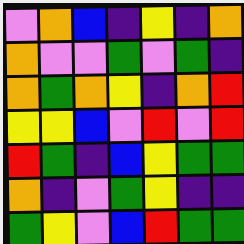[["violet", "orange", "blue", "indigo", "yellow", "indigo", "orange"], ["orange", "violet", "violet", "green", "violet", "green", "indigo"], ["orange", "green", "orange", "yellow", "indigo", "orange", "red"], ["yellow", "yellow", "blue", "violet", "red", "violet", "red"], ["red", "green", "indigo", "blue", "yellow", "green", "green"], ["orange", "indigo", "violet", "green", "yellow", "indigo", "indigo"], ["green", "yellow", "violet", "blue", "red", "green", "green"]]